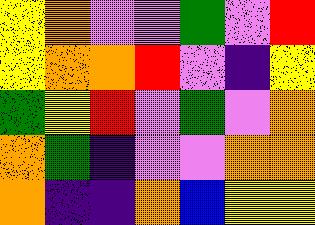[["yellow", "orange", "violet", "violet", "green", "violet", "red"], ["yellow", "orange", "orange", "red", "violet", "indigo", "yellow"], ["green", "yellow", "red", "violet", "green", "violet", "orange"], ["orange", "green", "indigo", "violet", "violet", "orange", "orange"], ["orange", "indigo", "indigo", "orange", "blue", "yellow", "yellow"]]